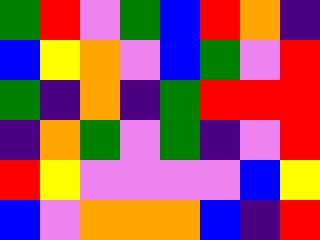[["green", "red", "violet", "green", "blue", "red", "orange", "indigo"], ["blue", "yellow", "orange", "violet", "blue", "green", "violet", "red"], ["green", "indigo", "orange", "indigo", "green", "red", "red", "red"], ["indigo", "orange", "green", "violet", "green", "indigo", "violet", "red"], ["red", "yellow", "violet", "violet", "violet", "violet", "blue", "yellow"], ["blue", "violet", "orange", "orange", "orange", "blue", "indigo", "red"]]